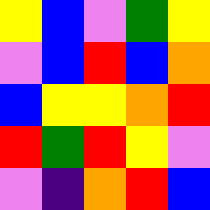[["yellow", "blue", "violet", "green", "yellow"], ["violet", "blue", "red", "blue", "orange"], ["blue", "yellow", "yellow", "orange", "red"], ["red", "green", "red", "yellow", "violet"], ["violet", "indigo", "orange", "red", "blue"]]